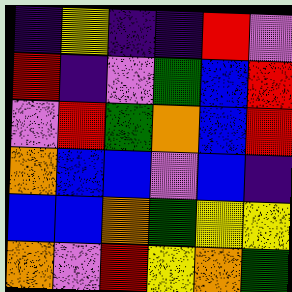[["indigo", "yellow", "indigo", "indigo", "red", "violet"], ["red", "indigo", "violet", "green", "blue", "red"], ["violet", "red", "green", "orange", "blue", "red"], ["orange", "blue", "blue", "violet", "blue", "indigo"], ["blue", "blue", "orange", "green", "yellow", "yellow"], ["orange", "violet", "red", "yellow", "orange", "green"]]